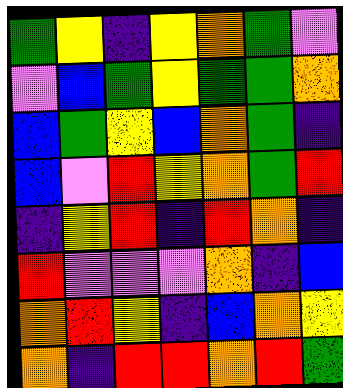[["green", "yellow", "indigo", "yellow", "orange", "green", "violet"], ["violet", "blue", "green", "yellow", "green", "green", "orange"], ["blue", "green", "yellow", "blue", "orange", "green", "indigo"], ["blue", "violet", "red", "yellow", "orange", "green", "red"], ["indigo", "yellow", "red", "indigo", "red", "orange", "indigo"], ["red", "violet", "violet", "violet", "orange", "indigo", "blue"], ["orange", "red", "yellow", "indigo", "blue", "orange", "yellow"], ["orange", "indigo", "red", "red", "orange", "red", "green"]]